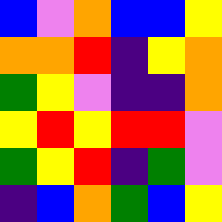[["blue", "violet", "orange", "blue", "blue", "yellow"], ["orange", "orange", "red", "indigo", "yellow", "orange"], ["green", "yellow", "violet", "indigo", "indigo", "orange"], ["yellow", "red", "yellow", "red", "red", "violet"], ["green", "yellow", "red", "indigo", "green", "violet"], ["indigo", "blue", "orange", "green", "blue", "yellow"]]